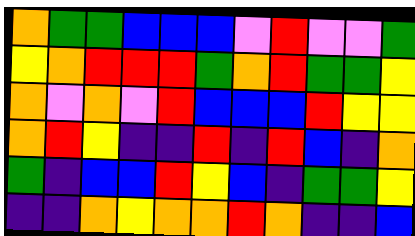[["orange", "green", "green", "blue", "blue", "blue", "violet", "red", "violet", "violet", "green"], ["yellow", "orange", "red", "red", "red", "green", "orange", "red", "green", "green", "yellow"], ["orange", "violet", "orange", "violet", "red", "blue", "blue", "blue", "red", "yellow", "yellow"], ["orange", "red", "yellow", "indigo", "indigo", "red", "indigo", "red", "blue", "indigo", "orange"], ["green", "indigo", "blue", "blue", "red", "yellow", "blue", "indigo", "green", "green", "yellow"], ["indigo", "indigo", "orange", "yellow", "orange", "orange", "red", "orange", "indigo", "indigo", "blue"]]